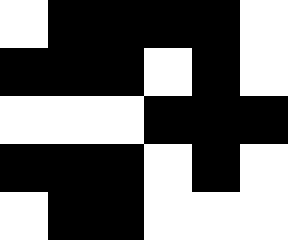[["white", "black", "black", "black", "black", "white"], ["black", "black", "black", "white", "black", "white"], ["white", "white", "white", "black", "black", "black"], ["black", "black", "black", "white", "black", "white"], ["white", "black", "black", "white", "white", "white"]]